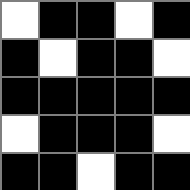[["white", "black", "black", "white", "black"], ["black", "white", "black", "black", "white"], ["black", "black", "black", "black", "black"], ["white", "black", "black", "black", "white"], ["black", "black", "white", "black", "black"]]